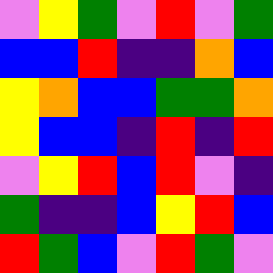[["violet", "yellow", "green", "violet", "red", "violet", "green"], ["blue", "blue", "red", "indigo", "indigo", "orange", "blue"], ["yellow", "orange", "blue", "blue", "green", "green", "orange"], ["yellow", "blue", "blue", "indigo", "red", "indigo", "red"], ["violet", "yellow", "red", "blue", "red", "violet", "indigo"], ["green", "indigo", "indigo", "blue", "yellow", "red", "blue"], ["red", "green", "blue", "violet", "red", "green", "violet"]]